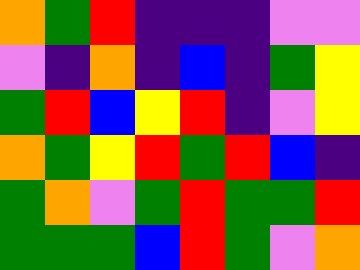[["orange", "green", "red", "indigo", "indigo", "indigo", "violet", "violet"], ["violet", "indigo", "orange", "indigo", "blue", "indigo", "green", "yellow"], ["green", "red", "blue", "yellow", "red", "indigo", "violet", "yellow"], ["orange", "green", "yellow", "red", "green", "red", "blue", "indigo"], ["green", "orange", "violet", "green", "red", "green", "green", "red"], ["green", "green", "green", "blue", "red", "green", "violet", "orange"]]